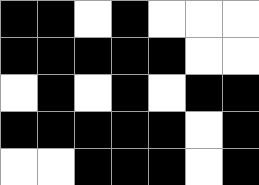[["black", "black", "white", "black", "white", "white", "white"], ["black", "black", "black", "black", "black", "white", "white"], ["white", "black", "white", "black", "white", "black", "black"], ["black", "black", "black", "black", "black", "white", "black"], ["white", "white", "black", "black", "black", "white", "black"]]